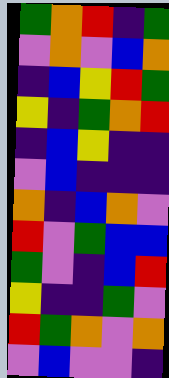[["green", "orange", "red", "indigo", "green"], ["violet", "orange", "violet", "blue", "orange"], ["indigo", "blue", "yellow", "red", "green"], ["yellow", "indigo", "green", "orange", "red"], ["indigo", "blue", "yellow", "indigo", "indigo"], ["violet", "blue", "indigo", "indigo", "indigo"], ["orange", "indigo", "blue", "orange", "violet"], ["red", "violet", "green", "blue", "blue"], ["green", "violet", "indigo", "blue", "red"], ["yellow", "indigo", "indigo", "green", "violet"], ["red", "green", "orange", "violet", "orange"], ["violet", "blue", "violet", "violet", "indigo"]]